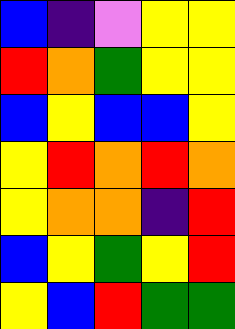[["blue", "indigo", "violet", "yellow", "yellow"], ["red", "orange", "green", "yellow", "yellow"], ["blue", "yellow", "blue", "blue", "yellow"], ["yellow", "red", "orange", "red", "orange"], ["yellow", "orange", "orange", "indigo", "red"], ["blue", "yellow", "green", "yellow", "red"], ["yellow", "blue", "red", "green", "green"]]